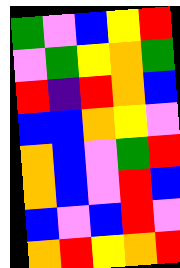[["green", "violet", "blue", "yellow", "red"], ["violet", "green", "yellow", "orange", "green"], ["red", "indigo", "red", "orange", "blue"], ["blue", "blue", "orange", "yellow", "violet"], ["orange", "blue", "violet", "green", "red"], ["orange", "blue", "violet", "red", "blue"], ["blue", "violet", "blue", "red", "violet"], ["orange", "red", "yellow", "orange", "red"]]